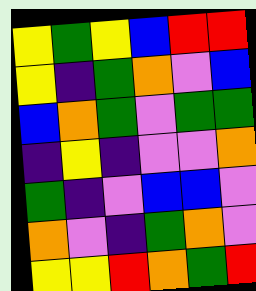[["yellow", "green", "yellow", "blue", "red", "red"], ["yellow", "indigo", "green", "orange", "violet", "blue"], ["blue", "orange", "green", "violet", "green", "green"], ["indigo", "yellow", "indigo", "violet", "violet", "orange"], ["green", "indigo", "violet", "blue", "blue", "violet"], ["orange", "violet", "indigo", "green", "orange", "violet"], ["yellow", "yellow", "red", "orange", "green", "red"]]